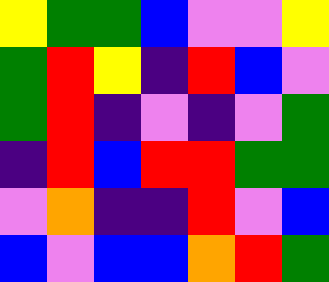[["yellow", "green", "green", "blue", "violet", "violet", "yellow"], ["green", "red", "yellow", "indigo", "red", "blue", "violet"], ["green", "red", "indigo", "violet", "indigo", "violet", "green"], ["indigo", "red", "blue", "red", "red", "green", "green"], ["violet", "orange", "indigo", "indigo", "red", "violet", "blue"], ["blue", "violet", "blue", "blue", "orange", "red", "green"]]